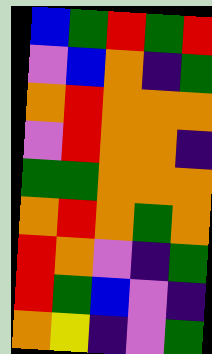[["blue", "green", "red", "green", "red"], ["violet", "blue", "orange", "indigo", "green"], ["orange", "red", "orange", "orange", "orange"], ["violet", "red", "orange", "orange", "indigo"], ["green", "green", "orange", "orange", "orange"], ["orange", "red", "orange", "green", "orange"], ["red", "orange", "violet", "indigo", "green"], ["red", "green", "blue", "violet", "indigo"], ["orange", "yellow", "indigo", "violet", "green"]]